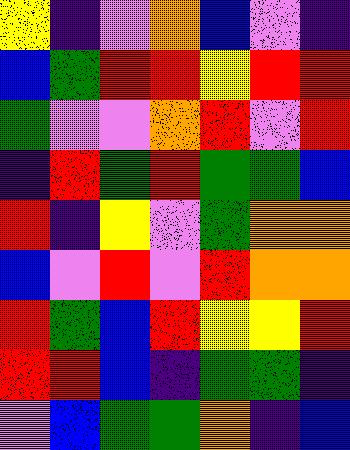[["yellow", "indigo", "violet", "orange", "blue", "violet", "indigo"], ["blue", "green", "red", "red", "yellow", "red", "red"], ["green", "violet", "violet", "orange", "red", "violet", "red"], ["indigo", "red", "green", "red", "green", "green", "blue"], ["red", "indigo", "yellow", "violet", "green", "orange", "orange"], ["blue", "violet", "red", "violet", "red", "orange", "orange"], ["red", "green", "blue", "red", "yellow", "yellow", "red"], ["red", "red", "blue", "indigo", "green", "green", "indigo"], ["violet", "blue", "green", "green", "orange", "indigo", "blue"]]